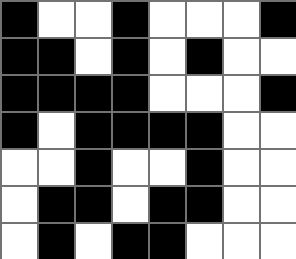[["black", "white", "white", "black", "white", "white", "white", "black"], ["black", "black", "white", "black", "white", "black", "white", "white"], ["black", "black", "black", "black", "white", "white", "white", "black"], ["black", "white", "black", "black", "black", "black", "white", "white"], ["white", "white", "black", "white", "white", "black", "white", "white"], ["white", "black", "black", "white", "black", "black", "white", "white"], ["white", "black", "white", "black", "black", "white", "white", "white"]]